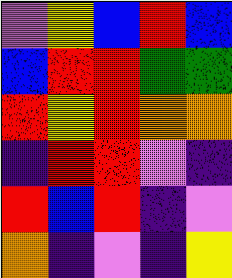[["violet", "yellow", "blue", "red", "blue"], ["blue", "red", "red", "green", "green"], ["red", "yellow", "red", "orange", "orange"], ["indigo", "red", "red", "violet", "indigo"], ["red", "blue", "red", "indigo", "violet"], ["orange", "indigo", "violet", "indigo", "yellow"]]